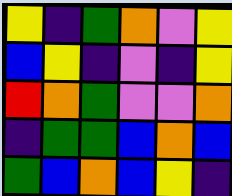[["yellow", "indigo", "green", "orange", "violet", "yellow"], ["blue", "yellow", "indigo", "violet", "indigo", "yellow"], ["red", "orange", "green", "violet", "violet", "orange"], ["indigo", "green", "green", "blue", "orange", "blue"], ["green", "blue", "orange", "blue", "yellow", "indigo"]]